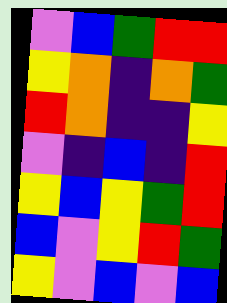[["violet", "blue", "green", "red", "red"], ["yellow", "orange", "indigo", "orange", "green"], ["red", "orange", "indigo", "indigo", "yellow"], ["violet", "indigo", "blue", "indigo", "red"], ["yellow", "blue", "yellow", "green", "red"], ["blue", "violet", "yellow", "red", "green"], ["yellow", "violet", "blue", "violet", "blue"]]